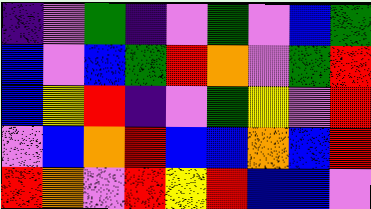[["indigo", "violet", "green", "indigo", "violet", "green", "violet", "blue", "green"], ["blue", "violet", "blue", "green", "red", "orange", "violet", "green", "red"], ["blue", "yellow", "red", "indigo", "violet", "green", "yellow", "violet", "red"], ["violet", "blue", "orange", "red", "blue", "blue", "orange", "blue", "red"], ["red", "orange", "violet", "red", "yellow", "red", "blue", "blue", "violet"]]